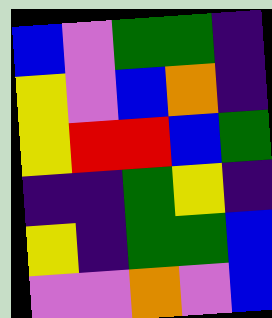[["blue", "violet", "green", "green", "indigo"], ["yellow", "violet", "blue", "orange", "indigo"], ["yellow", "red", "red", "blue", "green"], ["indigo", "indigo", "green", "yellow", "indigo"], ["yellow", "indigo", "green", "green", "blue"], ["violet", "violet", "orange", "violet", "blue"]]